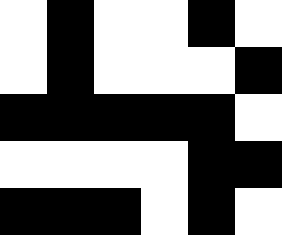[["white", "black", "white", "white", "black", "white"], ["white", "black", "white", "white", "white", "black"], ["black", "black", "black", "black", "black", "white"], ["white", "white", "white", "white", "black", "black"], ["black", "black", "black", "white", "black", "white"]]